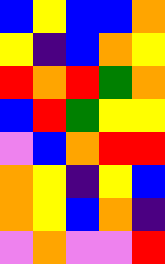[["blue", "yellow", "blue", "blue", "orange"], ["yellow", "indigo", "blue", "orange", "yellow"], ["red", "orange", "red", "green", "orange"], ["blue", "red", "green", "yellow", "yellow"], ["violet", "blue", "orange", "red", "red"], ["orange", "yellow", "indigo", "yellow", "blue"], ["orange", "yellow", "blue", "orange", "indigo"], ["violet", "orange", "violet", "violet", "red"]]